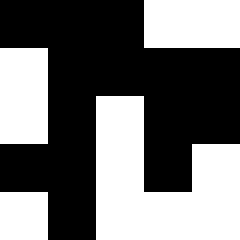[["black", "black", "black", "white", "white"], ["white", "black", "black", "black", "black"], ["white", "black", "white", "black", "black"], ["black", "black", "white", "black", "white"], ["white", "black", "white", "white", "white"]]